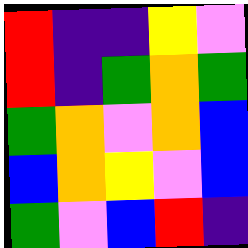[["red", "indigo", "indigo", "yellow", "violet"], ["red", "indigo", "green", "orange", "green"], ["green", "orange", "violet", "orange", "blue"], ["blue", "orange", "yellow", "violet", "blue"], ["green", "violet", "blue", "red", "indigo"]]